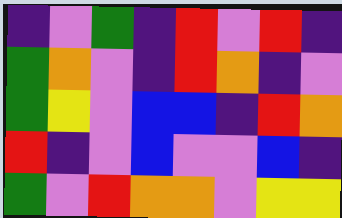[["indigo", "violet", "green", "indigo", "red", "violet", "red", "indigo"], ["green", "orange", "violet", "indigo", "red", "orange", "indigo", "violet"], ["green", "yellow", "violet", "blue", "blue", "indigo", "red", "orange"], ["red", "indigo", "violet", "blue", "violet", "violet", "blue", "indigo"], ["green", "violet", "red", "orange", "orange", "violet", "yellow", "yellow"]]